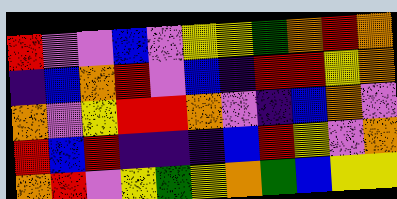[["red", "violet", "violet", "blue", "violet", "yellow", "yellow", "green", "orange", "red", "orange"], ["indigo", "blue", "orange", "red", "violet", "blue", "indigo", "red", "red", "yellow", "orange"], ["orange", "violet", "yellow", "red", "red", "orange", "violet", "indigo", "blue", "orange", "violet"], ["red", "blue", "red", "indigo", "indigo", "indigo", "blue", "red", "yellow", "violet", "orange"], ["orange", "red", "violet", "yellow", "green", "yellow", "orange", "green", "blue", "yellow", "yellow"]]